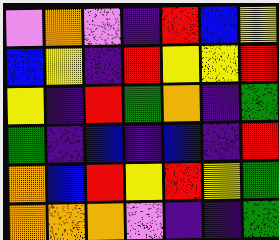[["violet", "orange", "violet", "indigo", "red", "blue", "yellow"], ["blue", "yellow", "indigo", "red", "yellow", "yellow", "red"], ["yellow", "indigo", "red", "green", "orange", "indigo", "green"], ["green", "indigo", "blue", "indigo", "blue", "indigo", "red"], ["orange", "blue", "red", "yellow", "red", "yellow", "green"], ["orange", "orange", "orange", "violet", "indigo", "indigo", "green"]]